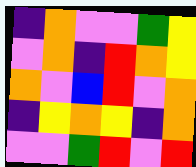[["indigo", "orange", "violet", "violet", "green", "yellow"], ["violet", "orange", "indigo", "red", "orange", "yellow"], ["orange", "violet", "blue", "red", "violet", "orange"], ["indigo", "yellow", "orange", "yellow", "indigo", "orange"], ["violet", "violet", "green", "red", "violet", "red"]]